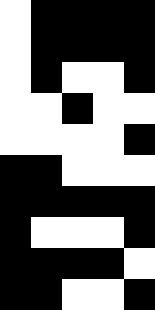[["white", "black", "black", "black", "black"], ["white", "black", "black", "black", "black"], ["white", "black", "white", "white", "black"], ["white", "white", "black", "white", "white"], ["white", "white", "white", "white", "black"], ["black", "black", "white", "white", "white"], ["black", "black", "black", "black", "black"], ["black", "white", "white", "white", "black"], ["black", "black", "black", "black", "white"], ["black", "black", "white", "white", "black"]]